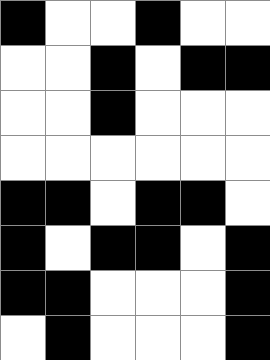[["black", "white", "white", "black", "white", "white"], ["white", "white", "black", "white", "black", "black"], ["white", "white", "black", "white", "white", "white"], ["white", "white", "white", "white", "white", "white"], ["black", "black", "white", "black", "black", "white"], ["black", "white", "black", "black", "white", "black"], ["black", "black", "white", "white", "white", "black"], ["white", "black", "white", "white", "white", "black"]]